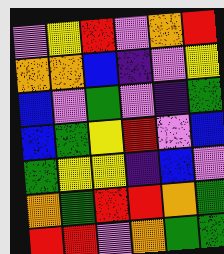[["violet", "yellow", "red", "violet", "orange", "red"], ["orange", "orange", "blue", "indigo", "violet", "yellow"], ["blue", "violet", "green", "violet", "indigo", "green"], ["blue", "green", "yellow", "red", "violet", "blue"], ["green", "yellow", "yellow", "indigo", "blue", "violet"], ["orange", "green", "red", "red", "orange", "green"], ["red", "red", "violet", "orange", "green", "green"]]